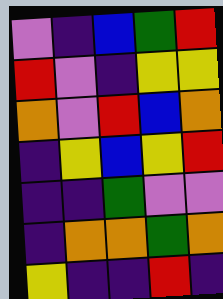[["violet", "indigo", "blue", "green", "red"], ["red", "violet", "indigo", "yellow", "yellow"], ["orange", "violet", "red", "blue", "orange"], ["indigo", "yellow", "blue", "yellow", "red"], ["indigo", "indigo", "green", "violet", "violet"], ["indigo", "orange", "orange", "green", "orange"], ["yellow", "indigo", "indigo", "red", "indigo"]]